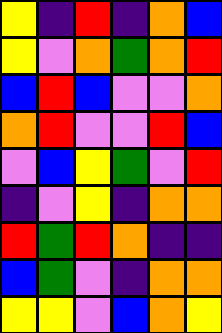[["yellow", "indigo", "red", "indigo", "orange", "blue"], ["yellow", "violet", "orange", "green", "orange", "red"], ["blue", "red", "blue", "violet", "violet", "orange"], ["orange", "red", "violet", "violet", "red", "blue"], ["violet", "blue", "yellow", "green", "violet", "red"], ["indigo", "violet", "yellow", "indigo", "orange", "orange"], ["red", "green", "red", "orange", "indigo", "indigo"], ["blue", "green", "violet", "indigo", "orange", "orange"], ["yellow", "yellow", "violet", "blue", "orange", "yellow"]]